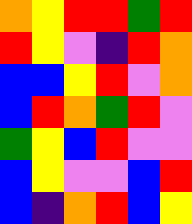[["orange", "yellow", "red", "red", "green", "red"], ["red", "yellow", "violet", "indigo", "red", "orange"], ["blue", "blue", "yellow", "red", "violet", "orange"], ["blue", "red", "orange", "green", "red", "violet"], ["green", "yellow", "blue", "red", "violet", "violet"], ["blue", "yellow", "violet", "violet", "blue", "red"], ["blue", "indigo", "orange", "red", "blue", "yellow"]]